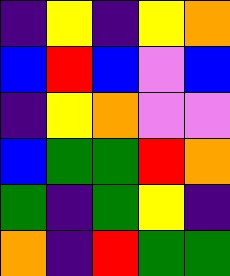[["indigo", "yellow", "indigo", "yellow", "orange"], ["blue", "red", "blue", "violet", "blue"], ["indigo", "yellow", "orange", "violet", "violet"], ["blue", "green", "green", "red", "orange"], ["green", "indigo", "green", "yellow", "indigo"], ["orange", "indigo", "red", "green", "green"]]